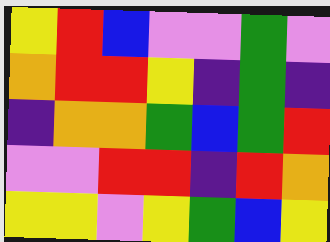[["yellow", "red", "blue", "violet", "violet", "green", "violet"], ["orange", "red", "red", "yellow", "indigo", "green", "indigo"], ["indigo", "orange", "orange", "green", "blue", "green", "red"], ["violet", "violet", "red", "red", "indigo", "red", "orange"], ["yellow", "yellow", "violet", "yellow", "green", "blue", "yellow"]]